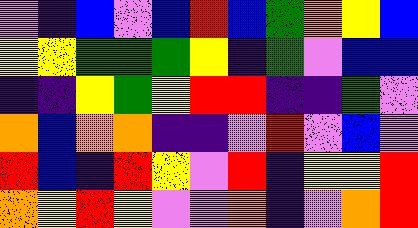[["violet", "indigo", "blue", "violet", "blue", "red", "blue", "green", "orange", "yellow", "blue"], ["yellow", "yellow", "green", "green", "green", "yellow", "indigo", "green", "violet", "blue", "blue"], ["indigo", "indigo", "yellow", "green", "yellow", "red", "red", "indigo", "indigo", "green", "violet"], ["orange", "blue", "orange", "orange", "indigo", "indigo", "violet", "red", "violet", "blue", "violet"], ["red", "blue", "indigo", "red", "yellow", "violet", "red", "indigo", "yellow", "yellow", "red"], ["orange", "yellow", "red", "yellow", "violet", "violet", "orange", "indigo", "violet", "orange", "red"]]